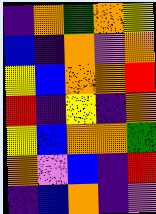[["indigo", "orange", "green", "orange", "yellow"], ["blue", "indigo", "orange", "violet", "orange"], ["yellow", "blue", "orange", "orange", "red"], ["red", "indigo", "yellow", "indigo", "orange"], ["yellow", "blue", "orange", "orange", "green"], ["orange", "violet", "blue", "indigo", "red"], ["indigo", "blue", "orange", "indigo", "violet"]]